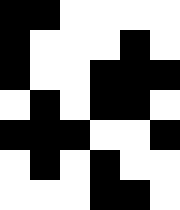[["black", "black", "white", "white", "white", "white"], ["black", "white", "white", "white", "black", "white"], ["black", "white", "white", "black", "black", "black"], ["white", "black", "white", "black", "black", "white"], ["black", "black", "black", "white", "white", "black"], ["white", "black", "white", "black", "white", "white"], ["white", "white", "white", "black", "black", "white"]]